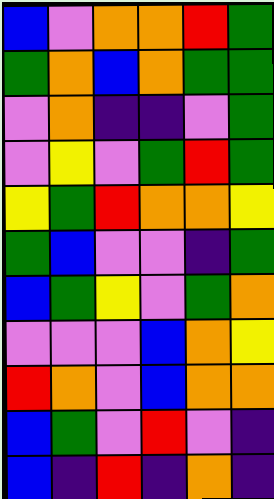[["blue", "violet", "orange", "orange", "red", "green"], ["green", "orange", "blue", "orange", "green", "green"], ["violet", "orange", "indigo", "indigo", "violet", "green"], ["violet", "yellow", "violet", "green", "red", "green"], ["yellow", "green", "red", "orange", "orange", "yellow"], ["green", "blue", "violet", "violet", "indigo", "green"], ["blue", "green", "yellow", "violet", "green", "orange"], ["violet", "violet", "violet", "blue", "orange", "yellow"], ["red", "orange", "violet", "blue", "orange", "orange"], ["blue", "green", "violet", "red", "violet", "indigo"], ["blue", "indigo", "red", "indigo", "orange", "indigo"]]